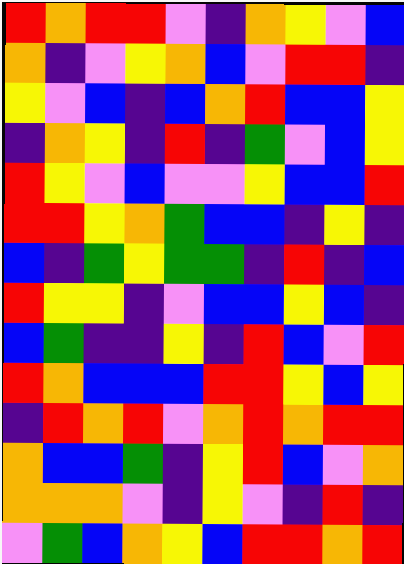[["red", "orange", "red", "red", "violet", "indigo", "orange", "yellow", "violet", "blue"], ["orange", "indigo", "violet", "yellow", "orange", "blue", "violet", "red", "red", "indigo"], ["yellow", "violet", "blue", "indigo", "blue", "orange", "red", "blue", "blue", "yellow"], ["indigo", "orange", "yellow", "indigo", "red", "indigo", "green", "violet", "blue", "yellow"], ["red", "yellow", "violet", "blue", "violet", "violet", "yellow", "blue", "blue", "red"], ["red", "red", "yellow", "orange", "green", "blue", "blue", "indigo", "yellow", "indigo"], ["blue", "indigo", "green", "yellow", "green", "green", "indigo", "red", "indigo", "blue"], ["red", "yellow", "yellow", "indigo", "violet", "blue", "blue", "yellow", "blue", "indigo"], ["blue", "green", "indigo", "indigo", "yellow", "indigo", "red", "blue", "violet", "red"], ["red", "orange", "blue", "blue", "blue", "red", "red", "yellow", "blue", "yellow"], ["indigo", "red", "orange", "red", "violet", "orange", "red", "orange", "red", "red"], ["orange", "blue", "blue", "green", "indigo", "yellow", "red", "blue", "violet", "orange"], ["orange", "orange", "orange", "violet", "indigo", "yellow", "violet", "indigo", "red", "indigo"], ["violet", "green", "blue", "orange", "yellow", "blue", "red", "red", "orange", "red"]]